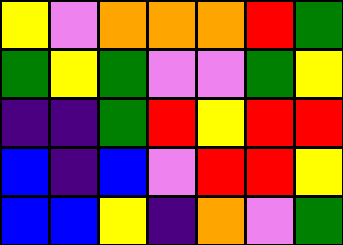[["yellow", "violet", "orange", "orange", "orange", "red", "green"], ["green", "yellow", "green", "violet", "violet", "green", "yellow"], ["indigo", "indigo", "green", "red", "yellow", "red", "red"], ["blue", "indigo", "blue", "violet", "red", "red", "yellow"], ["blue", "blue", "yellow", "indigo", "orange", "violet", "green"]]